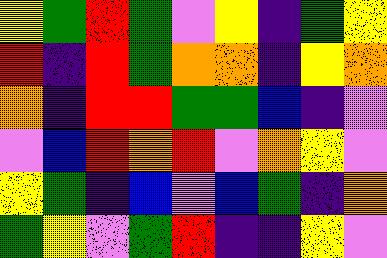[["yellow", "green", "red", "green", "violet", "yellow", "indigo", "green", "yellow"], ["red", "indigo", "red", "green", "orange", "orange", "indigo", "yellow", "orange"], ["orange", "indigo", "red", "red", "green", "green", "blue", "indigo", "violet"], ["violet", "blue", "red", "orange", "red", "violet", "orange", "yellow", "violet"], ["yellow", "green", "indigo", "blue", "violet", "blue", "green", "indigo", "orange"], ["green", "yellow", "violet", "green", "red", "indigo", "indigo", "yellow", "violet"]]